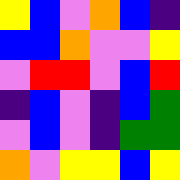[["yellow", "blue", "violet", "orange", "blue", "indigo"], ["blue", "blue", "orange", "violet", "violet", "yellow"], ["violet", "red", "red", "violet", "blue", "red"], ["indigo", "blue", "violet", "indigo", "blue", "green"], ["violet", "blue", "violet", "indigo", "green", "green"], ["orange", "violet", "yellow", "yellow", "blue", "yellow"]]